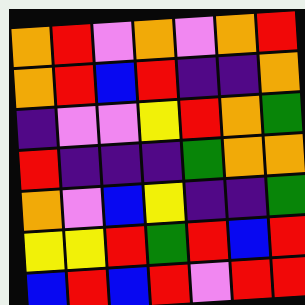[["orange", "red", "violet", "orange", "violet", "orange", "red"], ["orange", "red", "blue", "red", "indigo", "indigo", "orange"], ["indigo", "violet", "violet", "yellow", "red", "orange", "green"], ["red", "indigo", "indigo", "indigo", "green", "orange", "orange"], ["orange", "violet", "blue", "yellow", "indigo", "indigo", "green"], ["yellow", "yellow", "red", "green", "red", "blue", "red"], ["blue", "red", "blue", "red", "violet", "red", "red"]]